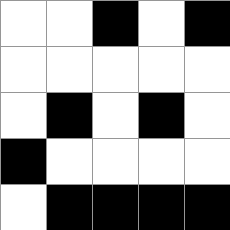[["white", "white", "black", "white", "black"], ["white", "white", "white", "white", "white"], ["white", "black", "white", "black", "white"], ["black", "white", "white", "white", "white"], ["white", "black", "black", "black", "black"]]